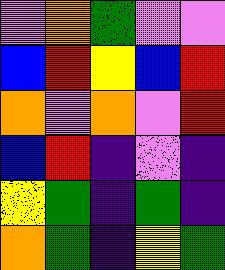[["violet", "orange", "green", "violet", "violet"], ["blue", "red", "yellow", "blue", "red"], ["orange", "violet", "orange", "violet", "red"], ["blue", "red", "indigo", "violet", "indigo"], ["yellow", "green", "indigo", "green", "indigo"], ["orange", "green", "indigo", "yellow", "green"]]